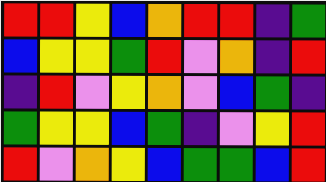[["red", "red", "yellow", "blue", "orange", "red", "red", "indigo", "green"], ["blue", "yellow", "yellow", "green", "red", "violet", "orange", "indigo", "red"], ["indigo", "red", "violet", "yellow", "orange", "violet", "blue", "green", "indigo"], ["green", "yellow", "yellow", "blue", "green", "indigo", "violet", "yellow", "red"], ["red", "violet", "orange", "yellow", "blue", "green", "green", "blue", "red"]]